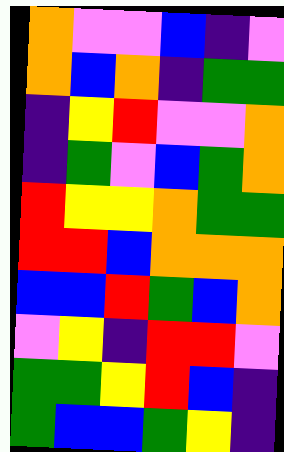[["orange", "violet", "violet", "blue", "indigo", "violet"], ["orange", "blue", "orange", "indigo", "green", "green"], ["indigo", "yellow", "red", "violet", "violet", "orange"], ["indigo", "green", "violet", "blue", "green", "orange"], ["red", "yellow", "yellow", "orange", "green", "green"], ["red", "red", "blue", "orange", "orange", "orange"], ["blue", "blue", "red", "green", "blue", "orange"], ["violet", "yellow", "indigo", "red", "red", "violet"], ["green", "green", "yellow", "red", "blue", "indigo"], ["green", "blue", "blue", "green", "yellow", "indigo"]]